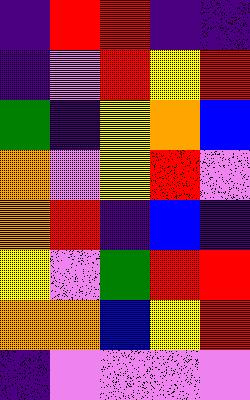[["indigo", "red", "red", "indigo", "indigo"], ["indigo", "violet", "red", "yellow", "red"], ["green", "indigo", "yellow", "orange", "blue"], ["orange", "violet", "yellow", "red", "violet"], ["orange", "red", "indigo", "blue", "indigo"], ["yellow", "violet", "green", "red", "red"], ["orange", "orange", "blue", "yellow", "red"], ["indigo", "violet", "violet", "violet", "violet"]]